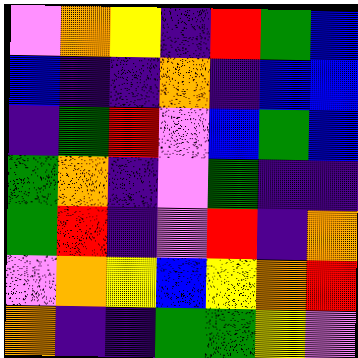[["violet", "orange", "yellow", "indigo", "red", "green", "blue"], ["blue", "indigo", "indigo", "orange", "indigo", "blue", "blue"], ["indigo", "green", "red", "violet", "blue", "green", "blue"], ["green", "orange", "indigo", "violet", "green", "indigo", "indigo"], ["green", "red", "indigo", "violet", "red", "indigo", "orange"], ["violet", "orange", "yellow", "blue", "yellow", "orange", "red"], ["orange", "indigo", "indigo", "green", "green", "yellow", "violet"]]